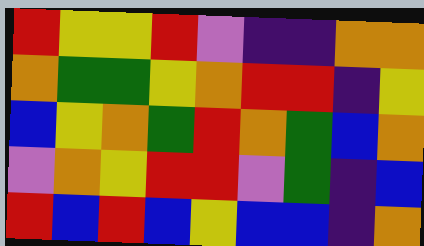[["red", "yellow", "yellow", "red", "violet", "indigo", "indigo", "orange", "orange"], ["orange", "green", "green", "yellow", "orange", "red", "red", "indigo", "yellow"], ["blue", "yellow", "orange", "green", "red", "orange", "green", "blue", "orange"], ["violet", "orange", "yellow", "red", "red", "violet", "green", "indigo", "blue"], ["red", "blue", "red", "blue", "yellow", "blue", "blue", "indigo", "orange"]]